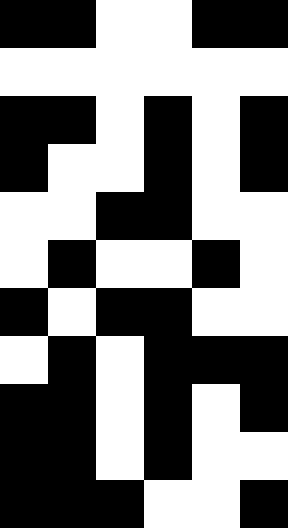[["black", "black", "white", "white", "black", "black"], ["white", "white", "white", "white", "white", "white"], ["black", "black", "white", "black", "white", "black"], ["black", "white", "white", "black", "white", "black"], ["white", "white", "black", "black", "white", "white"], ["white", "black", "white", "white", "black", "white"], ["black", "white", "black", "black", "white", "white"], ["white", "black", "white", "black", "black", "black"], ["black", "black", "white", "black", "white", "black"], ["black", "black", "white", "black", "white", "white"], ["black", "black", "black", "white", "white", "black"]]